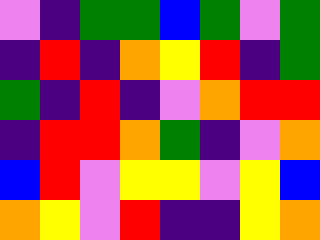[["violet", "indigo", "green", "green", "blue", "green", "violet", "green"], ["indigo", "red", "indigo", "orange", "yellow", "red", "indigo", "green"], ["green", "indigo", "red", "indigo", "violet", "orange", "red", "red"], ["indigo", "red", "red", "orange", "green", "indigo", "violet", "orange"], ["blue", "red", "violet", "yellow", "yellow", "violet", "yellow", "blue"], ["orange", "yellow", "violet", "red", "indigo", "indigo", "yellow", "orange"]]